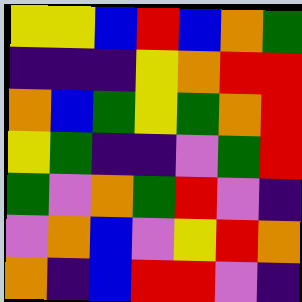[["yellow", "yellow", "blue", "red", "blue", "orange", "green"], ["indigo", "indigo", "indigo", "yellow", "orange", "red", "red"], ["orange", "blue", "green", "yellow", "green", "orange", "red"], ["yellow", "green", "indigo", "indigo", "violet", "green", "red"], ["green", "violet", "orange", "green", "red", "violet", "indigo"], ["violet", "orange", "blue", "violet", "yellow", "red", "orange"], ["orange", "indigo", "blue", "red", "red", "violet", "indigo"]]